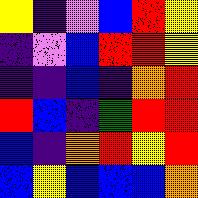[["yellow", "indigo", "violet", "blue", "red", "yellow"], ["indigo", "violet", "blue", "red", "red", "yellow"], ["indigo", "indigo", "blue", "indigo", "orange", "red"], ["red", "blue", "indigo", "green", "red", "red"], ["blue", "indigo", "orange", "red", "yellow", "red"], ["blue", "yellow", "blue", "blue", "blue", "orange"]]